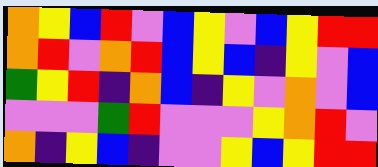[["orange", "yellow", "blue", "red", "violet", "blue", "yellow", "violet", "blue", "yellow", "red", "red"], ["orange", "red", "violet", "orange", "red", "blue", "yellow", "blue", "indigo", "yellow", "violet", "blue"], ["green", "yellow", "red", "indigo", "orange", "blue", "indigo", "yellow", "violet", "orange", "violet", "blue"], ["violet", "violet", "violet", "green", "red", "violet", "violet", "violet", "yellow", "orange", "red", "violet"], ["orange", "indigo", "yellow", "blue", "indigo", "violet", "violet", "yellow", "blue", "yellow", "red", "red"]]